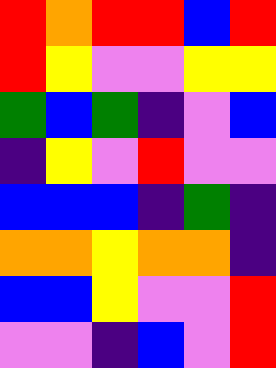[["red", "orange", "red", "red", "blue", "red"], ["red", "yellow", "violet", "violet", "yellow", "yellow"], ["green", "blue", "green", "indigo", "violet", "blue"], ["indigo", "yellow", "violet", "red", "violet", "violet"], ["blue", "blue", "blue", "indigo", "green", "indigo"], ["orange", "orange", "yellow", "orange", "orange", "indigo"], ["blue", "blue", "yellow", "violet", "violet", "red"], ["violet", "violet", "indigo", "blue", "violet", "red"]]